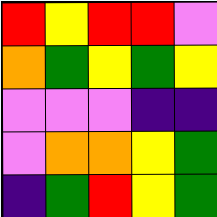[["red", "yellow", "red", "red", "violet"], ["orange", "green", "yellow", "green", "yellow"], ["violet", "violet", "violet", "indigo", "indigo"], ["violet", "orange", "orange", "yellow", "green"], ["indigo", "green", "red", "yellow", "green"]]